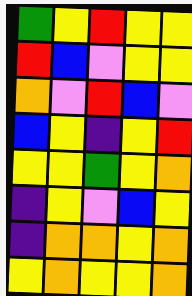[["green", "yellow", "red", "yellow", "yellow"], ["red", "blue", "violet", "yellow", "yellow"], ["orange", "violet", "red", "blue", "violet"], ["blue", "yellow", "indigo", "yellow", "red"], ["yellow", "yellow", "green", "yellow", "orange"], ["indigo", "yellow", "violet", "blue", "yellow"], ["indigo", "orange", "orange", "yellow", "orange"], ["yellow", "orange", "yellow", "yellow", "orange"]]